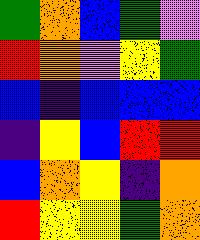[["green", "orange", "blue", "green", "violet"], ["red", "orange", "violet", "yellow", "green"], ["blue", "indigo", "blue", "blue", "blue"], ["indigo", "yellow", "blue", "red", "red"], ["blue", "orange", "yellow", "indigo", "orange"], ["red", "yellow", "yellow", "green", "orange"]]